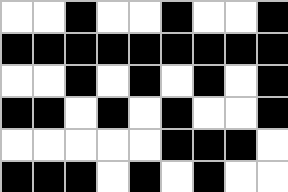[["white", "white", "black", "white", "white", "black", "white", "white", "black"], ["black", "black", "black", "black", "black", "black", "black", "black", "black"], ["white", "white", "black", "white", "black", "white", "black", "white", "black"], ["black", "black", "white", "black", "white", "black", "white", "white", "black"], ["white", "white", "white", "white", "white", "black", "black", "black", "white"], ["black", "black", "black", "white", "black", "white", "black", "white", "white"]]